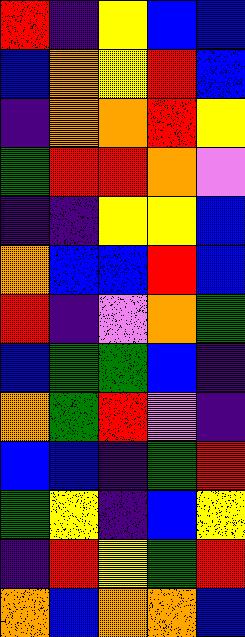[["red", "indigo", "yellow", "blue", "blue"], ["blue", "orange", "yellow", "red", "blue"], ["indigo", "orange", "orange", "red", "yellow"], ["green", "red", "red", "orange", "violet"], ["indigo", "indigo", "yellow", "yellow", "blue"], ["orange", "blue", "blue", "red", "blue"], ["red", "indigo", "violet", "orange", "green"], ["blue", "green", "green", "blue", "indigo"], ["orange", "green", "red", "violet", "indigo"], ["blue", "blue", "indigo", "green", "red"], ["green", "yellow", "indigo", "blue", "yellow"], ["indigo", "red", "yellow", "green", "red"], ["orange", "blue", "orange", "orange", "blue"]]